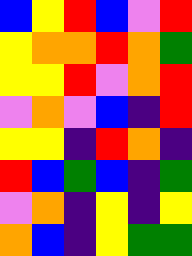[["blue", "yellow", "red", "blue", "violet", "red"], ["yellow", "orange", "orange", "red", "orange", "green"], ["yellow", "yellow", "red", "violet", "orange", "red"], ["violet", "orange", "violet", "blue", "indigo", "red"], ["yellow", "yellow", "indigo", "red", "orange", "indigo"], ["red", "blue", "green", "blue", "indigo", "green"], ["violet", "orange", "indigo", "yellow", "indigo", "yellow"], ["orange", "blue", "indigo", "yellow", "green", "green"]]